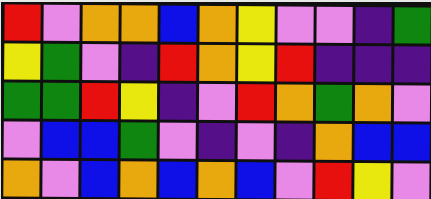[["red", "violet", "orange", "orange", "blue", "orange", "yellow", "violet", "violet", "indigo", "green"], ["yellow", "green", "violet", "indigo", "red", "orange", "yellow", "red", "indigo", "indigo", "indigo"], ["green", "green", "red", "yellow", "indigo", "violet", "red", "orange", "green", "orange", "violet"], ["violet", "blue", "blue", "green", "violet", "indigo", "violet", "indigo", "orange", "blue", "blue"], ["orange", "violet", "blue", "orange", "blue", "orange", "blue", "violet", "red", "yellow", "violet"]]